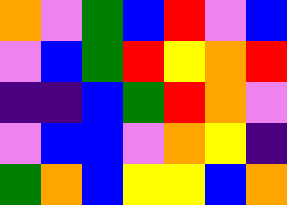[["orange", "violet", "green", "blue", "red", "violet", "blue"], ["violet", "blue", "green", "red", "yellow", "orange", "red"], ["indigo", "indigo", "blue", "green", "red", "orange", "violet"], ["violet", "blue", "blue", "violet", "orange", "yellow", "indigo"], ["green", "orange", "blue", "yellow", "yellow", "blue", "orange"]]